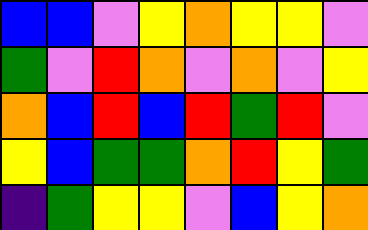[["blue", "blue", "violet", "yellow", "orange", "yellow", "yellow", "violet"], ["green", "violet", "red", "orange", "violet", "orange", "violet", "yellow"], ["orange", "blue", "red", "blue", "red", "green", "red", "violet"], ["yellow", "blue", "green", "green", "orange", "red", "yellow", "green"], ["indigo", "green", "yellow", "yellow", "violet", "blue", "yellow", "orange"]]